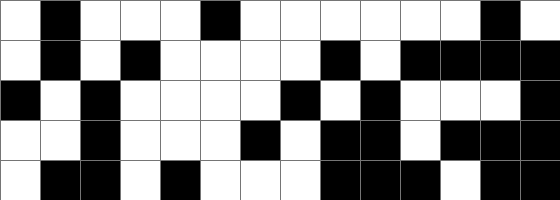[["white", "black", "white", "white", "white", "black", "white", "white", "white", "white", "white", "white", "black", "white"], ["white", "black", "white", "black", "white", "white", "white", "white", "black", "white", "black", "black", "black", "black"], ["black", "white", "black", "white", "white", "white", "white", "black", "white", "black", "white", "white", "white", "black"], ["white", "white", "black", "white", "white", "white", "black", "white", "black", "black", "white", "black", "black", "black"], ["white", "black", "black", "white", "black", "white", "white", "white", "black", "black", "black", "white", "black", "black"]]